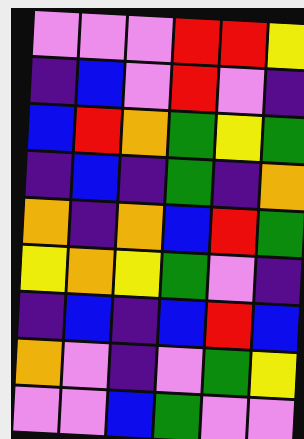[["violet", "violet", "violet", "red", "red", "yellow"], ["indigo", "blue", "violet", "red", "violet", "indigo"], ["blue", "red", "orange", "green", "yellow", "green"], ["indigo", "blue", "indigo", "green", "indigo", "orange"], ["orange", "indigo", "orange", "blue", "red", "green"], ["yellow", "orange", "yellow", "green", "violet", "indigo"], ["indigo", "blue", "indigo", "blue", "red", "blue"], ["orange", "violet", "indigo", "violet", "green", "yellow"], ["violet", "violet", "blue", "green", "violet", "violet"]]